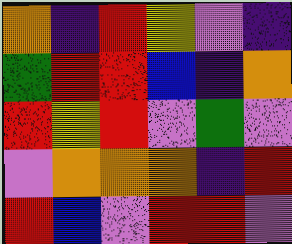[["orange", "indigo", "red", "yellow", "violet", "indigo"], ["green", "red", "red", "blue", "indigo", "orange"], ["red", "yellow", "red", "violet", "green", "violet"], ["violet", "orange", "orange", "orange", "indigo", "red"], ["red", "blue", "violet", "red", "red", "violet"]]